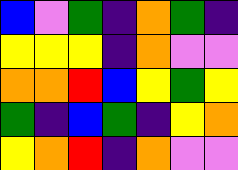[["blue", "violet", "green", "indigo", "orange", "green", "indigo"], ["yellow", "yellow", "yellow", "indigo", "orange", "violet", "violet"], ["orange", "orange", "red", "blue", "yellow", "green", "yellow"], ["green", "indigo", "blue", "green", "indigo", "yellow", "orange"], ["yellow", "orange", "red", "indigo", "orange", "violet", "violet"]]